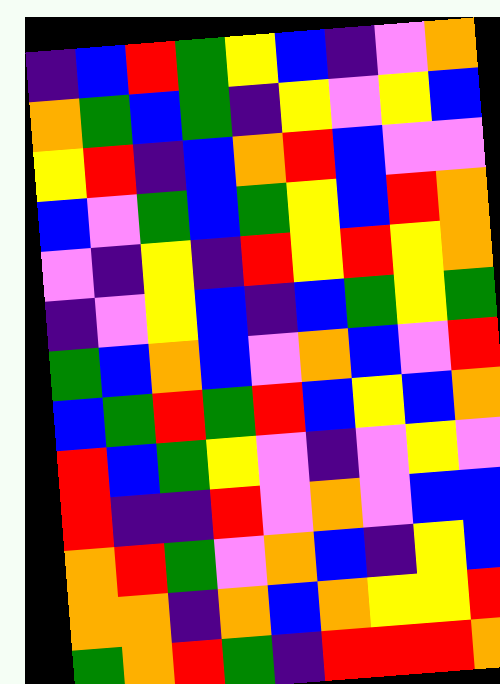[["indigo", "blue", "red", "green", "yellow", "blue", "indigo", "violet", "orange"], ["orange", "green", "blue", "green", "indigo", "yellow", "violet", "yellow", "blue"], ["yellow", "red", "indigo", "blue", "orange", "red", "blue", "violet", "violet"], ["blue", "violet", "green", "blue", "green", "yellow", "blue", "red", "orange"], ["violet", "indigo", "yellow", "indigo", "red", "yellow", "red", "yellow", "orange"], ["indigo", "violet", "yellow", "blue", "indigo", "blue", "green", "yellow", "green"], ["green", "blue", "orange", "blue", "violet", "orange", "blue", "violet", "red"], ["blue", "green", "red", "green", "red", "blue", "yellow", "blue", "orange"], ["red", "blue", "green", "yellow", "violet", "indigo", "violet", "yellow", "violet"], ["red", "indigo", "indigo", "red", "violet", "orange", "violet", "blue", "blue"], ["orange", "red", "green", "violet", "orange", "blue", "indigo", "yellow", "blue"], ["orange", "orange", "indigo", "orange", "blue", "orange", "yellow", "yellow", "red"], ["green", "orange", "red", "green", "indigo", "red", "red", "red", "orange"]]